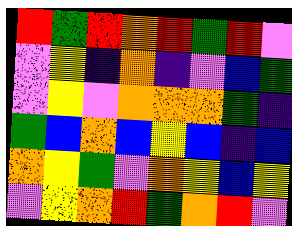[["red", "green", "red", "orange", "red", "green", "red", "violet"], ["violet", "yellow", "indigo", "orange", "indigo", "violet", "blue", "green"], ["violet", "yellow", "violet", "orange", "orange", "orange", "green", "indigo"], ["green", "blue", "orange", "blue", "yellow", "blue", "indigo", "blue"], ["orange", "yellow", "green", "violet", "orange", "yellow", "blue", "yellow"], ["violet", "yellow", "orange", "red", "green", "orange", "red", "violet"]]